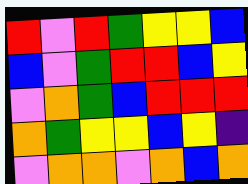[["red", "violet", "red", "green", "yellow", "yellow", "blue"], ["blue", "violet", "green", "red", "red", "blue", "yellow"], ["violet", "orange", "green", "blue", "red", "red", "red"], ["orange", "green", "yellow", "yellow", "blue", "yellow", "indigo"], ["violet", "orange", "orange", "violet", "orange", "blue", "orange"]]